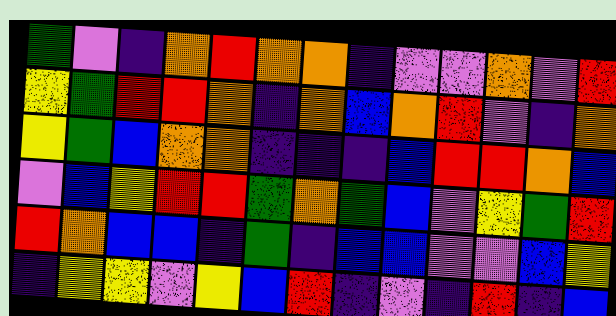[["green", "violet", "indigo", "orange", "red", "orange", "orange", "indigo", "violet", "violet", "orange", "violet", "red"], ["yellow", "green", "red", "red", "orange", "indigo", "orange", "blue", "orange", "red", "violet", "indigo", "orange"], ["yellow", "green", "blue", "orange", "orange", "indigo", "indigo", "indigo", "blue", "red", "red", "orange", "blue"], ["violet", "blue", "yellow", "red", "red", "green", "orange", "green", "blue", "violet", "yellow", "green", "red"], ["red", "orange", "blue", "blue", "indigo", "green", "indigo", "blue", "blue", "violet", "violet", "blue", "yellow"], ["indigo", "yellow", "yellow", "violet", "yellow", "blue", "red", "indigo", "violet", "indigo", "red", "indigo", "blue"]]